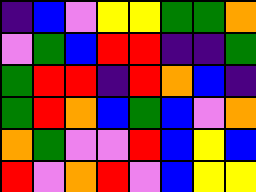[["indigo", "blue", "violet", "yellow", "yellow", "green", "green", "orange"], ["violet", "green", "blue", "red", "red", "indigo", "indigo", "green"], ["green", "red", "red", "indigo", "red", "orange", "blue", "indigo"], ["green", "red", "orange", "blue", "green", "blue", "violet", "orange"], ["orange", "green", "violet", "violet", "red", "blue", "yellow", "blue"], ["red", "violet", "orange", "red", "violet", "blue", "yellow", "yellow"]]